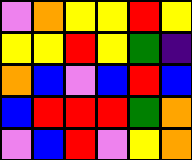[["violet", "orange", "yellow", "yellow", "red", "yellow"], ["yellow", "yellow", "red", "yellow", "green", "indigo"], ["orange", "blue", "violet", "blue", "red", "blue"], ["blue", "red", "red", "red", "green", "orange"], ["violet", "blue", "red", "violet", "yellow", "orange"]]